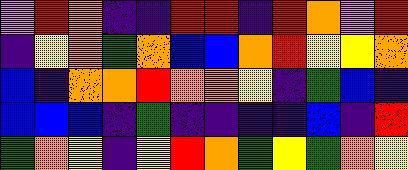[["violet", "red", "orange", "indigo", "indigo", "red", "red", "indigo", "red", "orange", "violet", "red"], ["indigo", "yellow", "orange", "green", "orange", "blue", "blue", "orange", "red", "yellow", "yellow", "orange"], ["blue", "indigo", "orange", "orange", "red", "orange", "orange", "yellow", "indigo", "green", "blue", "indigo"], ["blue", "blue", "blue", "indigo", "green", "indigo", "indigo", "indigo", "indigo", "blue", "indigo", "red"], ["green", "orange", "yellow", "indigo", "yellow", "red", "orange", "green", "yellow", "green", "orange", "yellow"]]